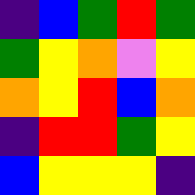[["indigo", "blue", "green", "red", "green"], ["green", "yellow", "orange", "violet", "yellow"], ["orange", "yellow", "red", "blue", "orange"], ["indigo", "red", "red", "green", "yellow"], ["blue", "yellow", "yellow", "yellow", "indigo"]]